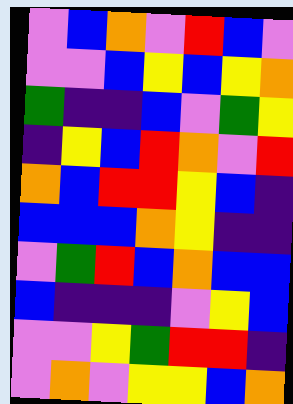[["violet", "blue", "orange", "violet", "red", "blue", "violet"], ["violet", "violet", "blue", "yellow", "blue", "yellow", "orange"], ["green", "indigo", "indigo", "blue", "violet", "green", "yellow"], ["indigo", "yellow", "blue", "red", "orange", "violet", "red"], ["orange", "blue", "red", "red", "yellow", "blue", "indigo"], ["blue", "blue", "blue", "orange", "yellow", "indigo", "indigo"], ["violet", "green", "red", "blue", "orange", "blue", "blue"], ["blue", "indigo", "indigo", "indigo", "violet", "yellow", "blue"], ["violet", "violet", "yellow", "green", "red", "red", "indigo"], ["violet", "orange", "violet", "yellow", "yellow", "blue", "orange"]]